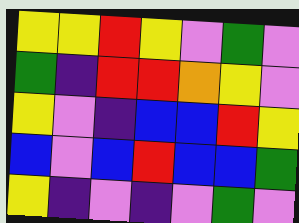[["yellow", "yellow", "red", "yellow", "violet", "green", "violet"], ["green", "indigo", "red", "red", "orange", "yellow", "violet"], ["yellow", "violet", "indigo", "blue", "blue", "red", "yellow"], ["blue", "violet", "blue", "red", "blue", "blue", "green"], ["yellow", "indigo", "violet", "indigo", "violet", "green", "violet"]]